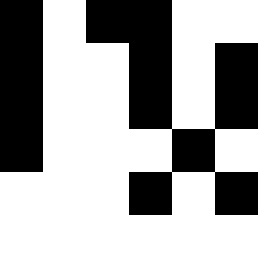[["black", "white", "black", "black", "white", "white"], ["black", "white", "white", "black", "white", "black"], ["black", "white", "white", "black", "white", "black"], ["black", "white", "white", "white", "black", "white"], ["white", "white", "white", "black", "white", "black"], ["white", "white", "white", "white", "white", "white"]]